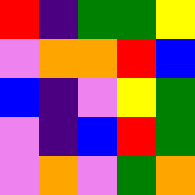[["red", "indigo", "green", "green", "yellow"], ["violet", "orange", "orange", "red", "blue"], ["blue", "indigo", "violet", "yellow", "green"], ["violet", "indigo", "blue", "red", "green"], ["violet", "orange", "violet", "green", "orange"]]